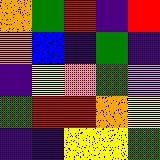[["orange", "green", "red", "indigo", "red"], ["orange", "blue", "indigo", "green", "indigo"], ["indigo", "yellow", "orange", "green", "violet"], ["green", "red", "red", "orange", "yellow"], ["indigo", "indigo", "yellow", "yellow", "green"]]